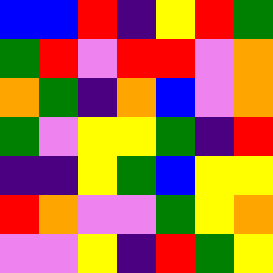[["blue", "blue", "red", "indigo", "yellow", "red", "green"], ["green", "red", "violet", "red", "red", "violet", "orange"], ["orange", "green", "indigo", "orange", "blue", "violet", "orange"], ["green", "violet", "yellow", "yellow", "green", "indigo", "red"], ["indigo", "indigo", "yellow", "green", "blue", "yellow", "yellow"], ["red", "orange", "violet", "violet", "green", "yellow", "orange"], ["violet", "violet", "yellow", "indigo", "red", "green", "yellow"]]